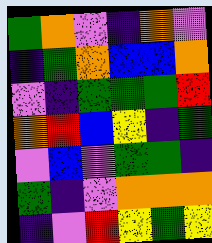[["green", "orange", "violet", "indigo", "orange", "violet"], ["indigo", "green", "orange", "blue", "blue", "orange"], ["violet", "indigo", "green", "green", "green", "red"], ["orange", "red", "blue", "yellow", "indigo", "green"], ["violet", "blue", "violet", "green", "green", "indigo"], ["green", "indigo", "violet", "orange", "orange", "orange"], ["indigo", "violet", "red", "yellow", "green", "yellow"]]